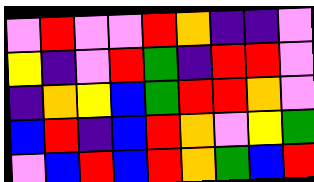[["violet", "red", "violet", "violet", "red", "orange", "indigo", "indigo", "violet"], ["yellow", "indigo", "violet", "red", "green", "indigo", "red", "red", "violet"], ["indigo", "orange", "yellow", "blue", "green", "red", "red", "orange", "violet"], ["blue", "red", "indigo", "blue", "red", "orange", "violet", "yellow", "green"], ["violet", "blue", "red", "blue", "red", "orange", "green", "blue", "red"]]